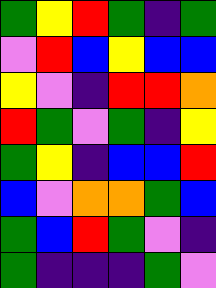[["green", "yellow", "red", "green", "indigo", "green"], ["violet", "red", "blue", "yellow", "blue", "blue"], ["yellow", "violet", "indigo", "red", "red", "orange"], ["red", "green", "violet", "green", "indigo", "yellow"], ["green", "yellow", "indigo", "blue", "blue", "red"], ["blue", "violet", "orange", "orange", "green", "blue"], ["green", "blue", "red", "green", "violet", "indigo"], ["green", "indigo", "indigo", "indigo", "green", "violet"]]